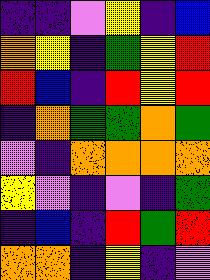[["indigo", "indigo", "violet", "yellow", "indigo", "blue"], ["orange", "yellow", "indigo", "green", "yellow", "red"], ["red", "blue", "indigo", "red", "yellow", "red"], ["indigo", "orange", "green", "green", "orange", "green"], ["violet", "indigo", "orange", "orange", "orange", "orange"], ["yellow", "violet", "indigo", "violet", "indigo", "green"], ["indigo", "blue", "indigo", "red", "green", "red"], ["orange", "orange", "indigo", "yellow", "indigo", "violet"]]